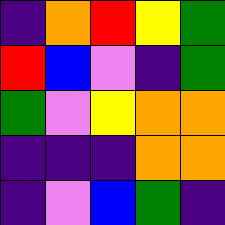[["indigo", "orange", "red", "yellow", "green"], ["red", "blue", "violet", "indigo", "green"], ["green", "violet", "yellow", "orange", "orange"], ["indigo", "indigo", "indigo", "orange", "orange"], ["indigo", "violet", "blue", "green", "indigo"]]